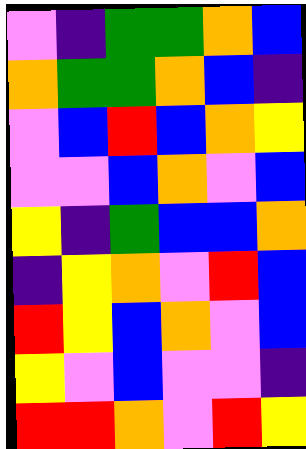[["violet", "indigo", "green", "green", "orange", "blue"], ["orange", "green", "green", "orange", "blue", "indigo"], ["violet", "blue", "red", "blue", "orange", "yellow"], ["violet", "violet", "blue", "orange", "violet", "blue"], ["yellow", "indigo", "green", "blue", "blue", "orange"], ["indigo", "yellow", "orange", "violet", "red", "blue"], ["red", "yellow", "blue", "orange", "violet", "blue"], ["yellow", "violet", "blue", "violet", "violet", "indigo"], ["red", "red", "orange", "violet", "red", "yellow"]]